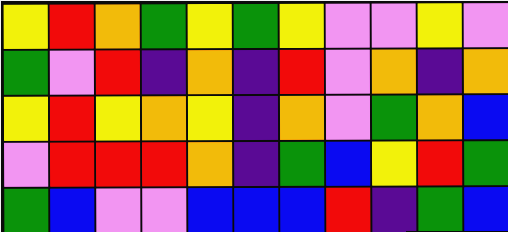[["yellow", "red", "orange", "green", "yellow", "green", "yellow", "violet", "violet", "yellow", "violet"], ["green", "violet", "red", "indigo", "orange", "indigo", "red", "violet", "orange", "indigo", "orange"], ["yellow", "red", "yellow", "orange", "yellow", "indigo", "orange", "violet", "green", "orange", "blue"], ["violet", "red", "red", "red", "orange", "indigo", "green", "blue", "yellow", "red", "green"], ["green", "blue", "violet", "violet", "blue", "blue", "blue", "red", "indigo", "green", "blue"]]